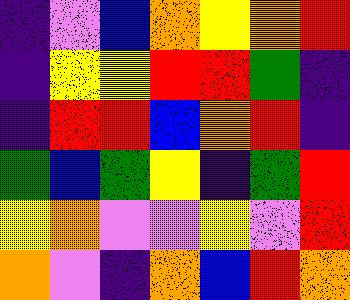[["indigo", "violet", "blue", "orange", "yellow", "orange", "red"], ["indigo", "yellow", "yellow", "red", "red", "green", "indigo"], ["indigo", "red", "red", "blue", "orange", "red", "indigo"], ["green", "blue", "green", "yellow", "indigo", "green", "red"], ["yellow", "orange", "violet", "violet", "yellow", "violet", "red"], ["orange", "violet", "indigo", "orange", "blue", "red", "orange"]]